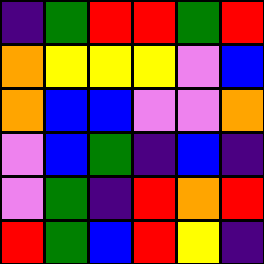[["indigo", "green", "red", "red", "green", "red"], ["orange", "yellow", "yellow", "yellow", "violet", "blue"], ["orange", "blue", "blue", "violet", "violet", "orange"], ["violet", "blue", "green", "indigo", "blue", "indigo"], ["violet", "green", "indigo", "red", "orange", "red"], ["red", "green", "blue", "red", "yellow", "indigo"]]